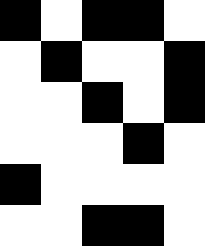[["black", "white", "black", "black", "white"], ["white", "black", "white", "white", "black"], ["white", "white", "black", "white", "black"], ["white", "white", "white", "black", "white"], ["black", "white", "white", "white", "white"], ["white", "white", "black", "black", "white"]]